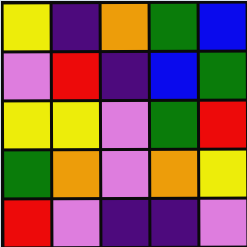[["yellow", "indigo", "orange", "green", "blue"], ["violet", "red", "indigo", "blue", "green"], ["yellow", "yellow", "violet", "green", "red"], ["green", "orange", "violet", "orange", "yellow"], ["red", "violet", "indigo", "indigo", "violet"]]